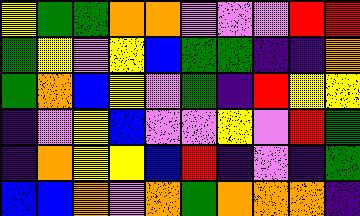[["yellow", "green", "green", "orange", "orange", "violet", "violet", "violet", "red", "red"], ["green", "yellow", "violet", "yellow", "blue", "green", "green", "indigo", "indigo", "orange"], ["green", "orange", "blue", "yellow", "violet", "green", "indigo", "red", "yellow", "yellow"], ["indigo", "violet", "yellow", "blue", "violet", "violet", "yellow", "violet", "red", "green"], ["indigo", "orange", "yellow", "yellow", "blue", "red", "indigo", "violet", "indigo", "green"], ["blue", "blue", "orange", "violet", "orange", "green", "orange", "orange", "orange", "indigo"]]